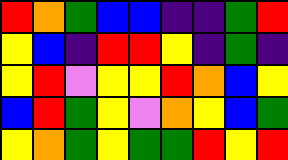[["red", "orange", "green", "blue", "blue", "indigo", "indigo", "green", "red"], ["yellow", "blue", "indigo", "red", "red", "yellow", "indigo", "green", "indigo"], ["yellow", "red", "violet", "yellow", "yellow", "red", "orange", "blue", "yellow"], ["blue", "red", "green", "yellow", "violet", "orange", "yellow", "blue", "green"], ["yellow", "orange", "green", "yellow", "green", "green", "red", "yellow", "red"]]